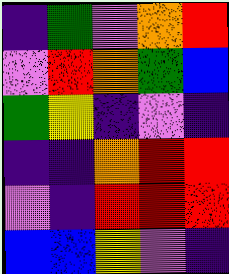[["indigo", "green", "violet", "orange", "red"], ["violet", "red", "orange", "green", "blue"], ["green", "yellow", "indigo", "violet", "indigo"], ["indigo", "indigo", "orange", "red", "red"], ["violet", "indigo", "red", "red", "red"], ["blue", "blue", "yellow", "violet", "indigo"]]